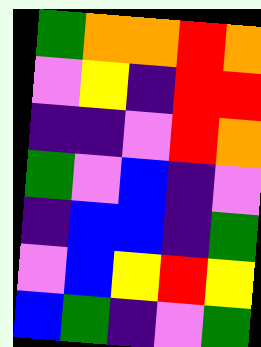[["green", "orange", "orange", "red", "orange"], ["violet", "yellow", "indigo", "red", "red"], ["indigo", "indigo", "violet", "red", "orange"], ["green", "violet", "blue", "indigo", "violet"], ["indigo", "blue", "blue", "indigo", "green"], ["violet", "blue", "yellow", "red", "yellow"], ["blue", "green", "indigo", "violet", "green"]]